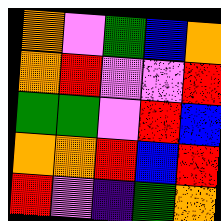[["orange", "violet", "green", "blue", "orange"], ["orange", "red", "violet", "violet", "red"], ["green", "green", "violet", "red", "blue"], ["orange", "orange", "red", "blue", "red"], ["red", "violet", "indigo", "green", "orange"]]